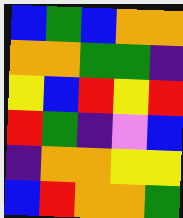[["blue", "green", "blue", "orange", "orange"], ["orange", "orange", "green", "green", "indigo"], ["yellow", "blue", "red", "yellow", "red"], ["red", "green", "indigo", "violet", "blue"], ["indigo", "orange", "orange", "yellow", "yellow"], ["blue", "red", "orange", "orange", "green"]]